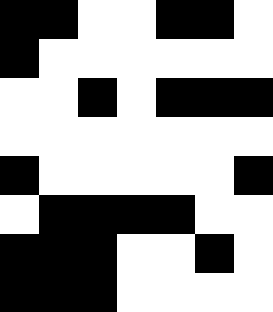[["black", "black", "white", "white", "black", "black", "white"], ["black", "white", "white", "white", "white", "white", "white"], ["white", "white", "black", "white", "black", "black", "black"], ["white", "white", "white", "white", "white", "white", "white"], ["black", "white", "white", "white", "white", "white", "black"], ["white", "black", "black", "black", "black", "white", "white"], ["black", "black", "black", "white", "white", "black", "white"], ["black", "black", "black", "white", "white", "white", "white"]]